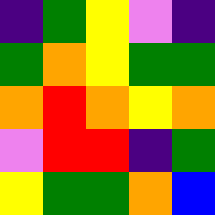[["indigo", "green", "yellow", "violet", "indigo"], ["green", "orange", "yellow", "green", "green"], ["orange", "red", "orange", "yellow", "orange"], ["violet", "red", "red", "indigo", "green"], ["yellow", "green", "green", "orange", "blue"]]